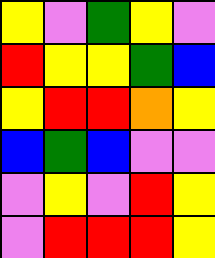[["yellow", "violet", "green", "yellow", "violet"], ["red", "yellow", "yellow", "green", "blue"], ["yellow", "red", "red", "orange", "yellow"], ["blue", "green", "blue", "violet", "violet"], ["violet", "yellow", "violet", "red", "yellow"], ["violet", "red", "red", "red", "yellow"]]